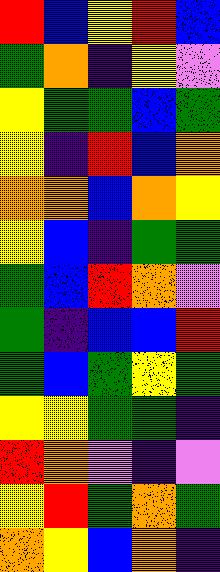[["red", "blue", "yellow", "red", "blue"], ["green", "orange", "indigo", "yellow", "violet"], ["yellow", "green", "green", "blue", "green"], ["yellow", "indigo", "red", "blue", "orange"], ["orange", "orange", "blue", "orange", "yellow"], ["yellow", "blue", "indigo", "green", "green"], ["green", "blue", "red", "orange", "violet"], ["green", "indigo", "blue", "blue", "red"], ["green", "blue", "green", "yellow", "green"], ["yellow", "yellow", "green", "green", "indigo"], ["red", "orange", "violet", "indigo", "violet"], ["yellow", "red", "green", "orange", "green"], ["orange", "yellow", "blue", "orange", "indigo"]]